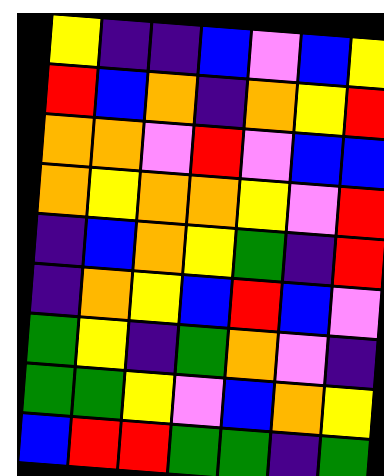[["yellow", "indigo", "indigo", "blue", "violet", "blue", "yellow"], ["red", "blue", "orange", "indigo", "orange", "yellow", "red"], ["orange", "orange", "violet", "red", "violet", "blue", "blue"], ["orange", "yellow", "orange", "orange", "yellow", "violet", "red"], ["indigo", "blue", "orange", "yellow", "green", "indigo", "red"], ["indigo", "orange", "yellow", "blue", "red", "blue", "violet"], ["green", "yellow", "indigo", "green", "orange", "violet", "indigo"], ["green", "green", "yellow", "violet", "blue", "orange", "yellow"], ["blue", "red", "red", "green", "green", "indigo", "green"]]